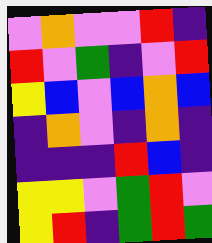[["violet", "orange", "violet", "violet", "red", "indigo"], ["red", "violet", "green", "indigo", "violet", "red"], ["yellow", "blue", "violet", "blue", "orange", "blue"], ["indigo", "orange", "violet", "indigo", "orange", "indigo"], ["indigo", "indigo", "indigo", "red", "blue", "indigo"], ["yellow", "yellow", "violet", "green", "red", "violet"], ["yellow", "red", "indigo", "green", "red", "green"]]